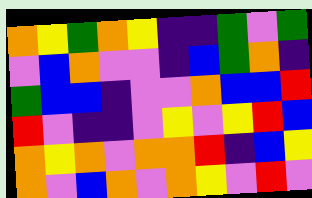[["orange", "yellow", "green", "orange", "yellow", "indigo", "indigo", "green", "violet", "green"], ["violet", "blue", "orange", "violet", "violet", "indigo", "blue", "green", "orange", "indigo"], ["green", "blue", "blue", "indigo", "violet", "violet", "orange", "blue", "blue", "red"], ["red", "violet", "indigo", "indigo", "violet", "yellow", "violet", "yellow", "red", "blue"], ["orange", "yellow", "orange", "violet", "orange", "orange", "red", "indigo", "blue", "yellow"], ["orange", "violet", "blue", "orange", "violet", "orange", "yellow", "violet", "red", "violet"]]